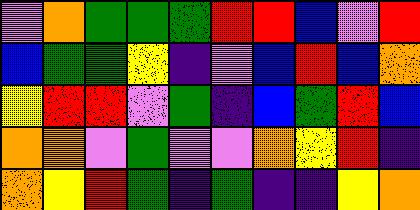[["violet", "orange", "green", "green", "green", "red", "red", "blue", "violet", "red"], ["blue", "green", "green", "yellow", "indigo", "violet", "blue", "red", "blue", "orange"], ["yellow", "red", "red", "violet", "green", "indigo", "blue", "green", "red", "blue"], ["orange", "orange", "violet", "green", "violet", "violet", "orange", "yellow", "red", "indigo"], ["orange", "yellow", "red", "green", "indigo", "green", "indigo", "indigo", "yellow", "orange"]]